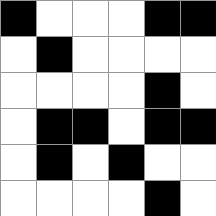[["black", "white", "white", "white", "black", "black"], ["white", "black", "white", "white", "white", "white"], ["white", "white", "white", "white", "black", "white"], ["white", "black", "black", "white", "black", "black"], ["white", "black", "white", "black", "white", "white"], ["white", "white", "white", "white", "black", "white"]]